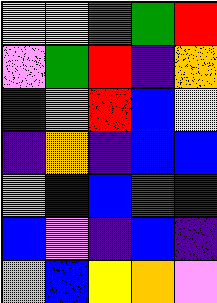[["yellow", "yellow", "green", "green", "red"], ["violet", "green", "red", "indigo", "orange"], ["indigo", "orange", "red", "blue", "yellow"], ["indigo", "orange", "indigo", "blue", "blue"], ["violet", "blue", "blue", "red", "indigo"], ["blue", "violet", "indigo", "blue", "indigo"], ["orange", "blue", "yellow", "orange", "violet"]]